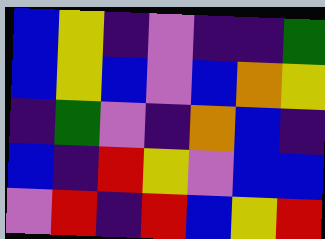[["blue", "yellow", "indigo", "violet", "indigo", "indigo", "green"], ["blue", "yellow", "blue", "violet", "blue", "orange", "yellow"], ["indigo", "green", "violet", "indigo", "orange", "blue", "indigo"], ["blue", "indigo", "red", "yellow", "violet", "blue", "blue"], ["violet", "red", "indigo", "red", "blue", "yellow", "red"]]